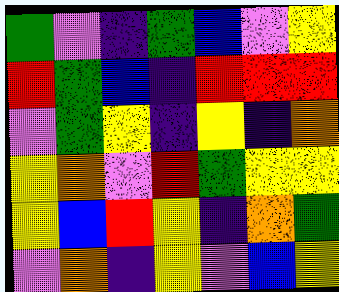[["green", "violet", "indigo", "green", "blue", "violet", "yellow"], ["red", "green", "blue", "indigo", "red", "red", "red"], ["violet", "green", "yellow", "indigo", "yellow", "indigo", "orange"], ["yellow", "orange", "violet", "red", "green", "yellow", "yellow"], ["yellow", "blue", "red", "yellow", "indigo", "orange", "green"], ["violet", "orange", "indigo", "yellow", "violet", "blue", "yellow"]]